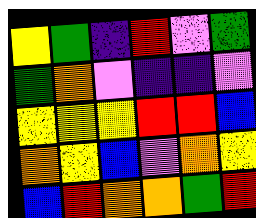[["yellow", "green", "indigo", "red", "violet", "green"], ["green", "orange", "violet", "indigo", "indigo", "violet"], ["yellow", "yellow", "yellow", "red", "red", "blue"], ["orange", "yellow", "blue", "violet", "orange", "yellow"], ["blue", "red", "orange", "orange", "green", "red"]]